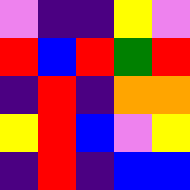[["violet", "indigo", "indigo", "yellow", "violet"], ["red", "blue", "red", "green", "red"], ["indigo", "red", "indigo", "orange", "orange"], ["yellow", "red", "blue", "violet", "yellow"], ["indigo", "red", "indigo", "blue", "blue"]]